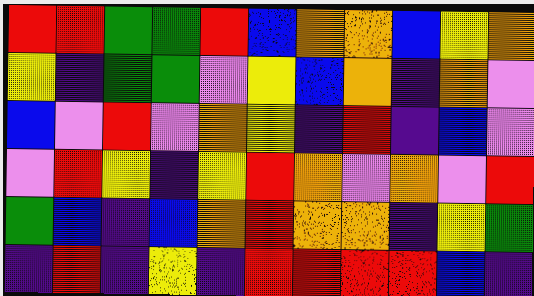[["red", "red", "green", "green", "red", "blue", "orange", "orange", "blue", "yellow", "orange"], ["yellow", "indigo", "green", "green", "violet", "yellow", "blue", "orange", "indigo", "orange", "violet"], ["blue", "violet", "red", "violet", "orange", "yellow", "indigo", "red", "indigo", "blue", "violet"], ["violet", "red", "yellow", "indigo", "yellow", "red", "orange", "violet", "orange", "violet", "red"], ["green", "blue", "indigo", "blue", "orange", "red", "orange", "orange", "indigo", "yellow", "green"], ["indigo", "red", "indigo", "yellow", "indigo", "red", "red", "red", "red", "blue", "indigo"]]